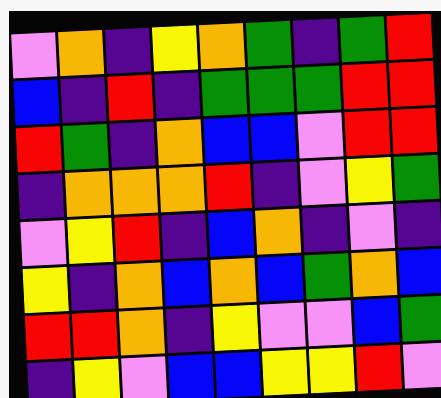[["violet", "orange", "indigo", "yellow", "orange", "green", "indigo", "green", "red"], ["blue", "indigo", "red", "indigo", "green", "green", "green", "red", "red"], ["red", "green", "indigo", "orange", "blue", "blue", "violet", "red", "red"], ["indigo", "orange", "orange", "orange", "red", "indigo", "violet", "yellow", "green"], ["violet", "yellow", "red", "indigo", "blue", "orange", "indigo", "violet", "indigo"], ["yellow", "indigo", "orange", "blue", "orange", "blue", "green", "orange", "blue"], ["red", "red", "orange", "indigo", "yellow", "violet", "violet", "blue", "green"], ["indigo", "yellow", "violet", "blue", "blue", "yellow", "yellow", "red", "violet"]]